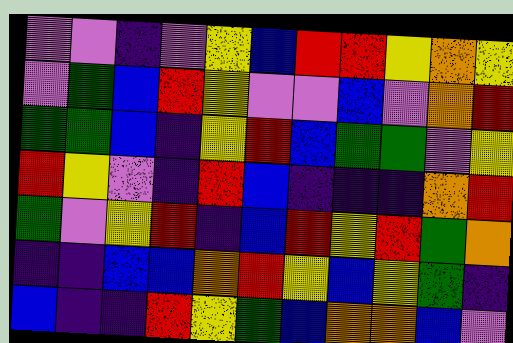[["violet", "violet", "indigo", "violet", "yellow", "blue", "red", "red", "yellow", "orange", "yellow"], ["violet", "green", "blue", "red", "yellow", "violet", "violet", "blue", "violet", "orange", "red"], ["green", "green", "blue", "indigo", "yellow", "red", "blue", "green", "green", "violet", "yellow"], ["red", "yellow", "violet", "indigo", "red", "blue", "indigo", "indigo", "indigo", "orange", "red"], ["green", "violet", "yellow", "red", "indigo", "blue", "red", "yellow", "red", "green", "orange"], ["indigo", "indigo", "blue", "blue", "orange", "red", "yellow", "blue", "yellow", "green", "indigo"], ["blue", "indigo", "indigo", "red", "yellow", "green", "blue", "orange", "orange", "blue", "violet"]]